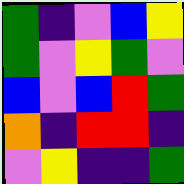[["green", "indigo", "violet", "blue", "yellow"], ["green", "violet", "yellow", "green", "violet"], ["blue", "violet", "blue", "red", "green"], ["orange", "indigo", "red", "red", "indigo"], ["violet", "yellow", "indigo", "indigo", "green"]]